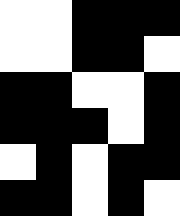[["white", "white", "black", "black", "black"], ["white", "white", "black", "black", "white"], ["black", "black", "white", "white", "black"], ["black", "black", "black", "white", "black"], ["white", "black", "white", "black", "black"], ["black", "black", "white", "black", "white"]]